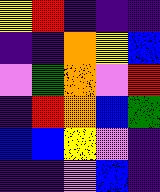[["yellow", "red", "indigo", "indigo", "indigo"], ["indigo", "indigo", "orange", "yellow", "blue"], ["violet", "green", "orange", "violet", "red"], ["indigo", "red", "orange", "blue", "green"], ["blue", "blue", "yellow", "violet", "indigo"], ["indigo", "indigo", "violet", "blue", "indigo"]]